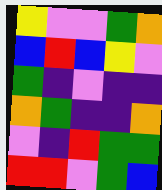[["yellow", "violet", "violet", "green", "orange"], ["blue", "red", "blue", "yellow", "violet"], ["green", "indigo", "violet", "indigo", "indigo"], ["orange", "green", "indigo", "indigo", "orange"], ["violet", "indigo", "red", "green", "green"], ["red", "red", "violet", "green", "blue"]]